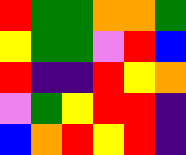[["red", "green", "green", "orange", "orange", "green"], ["yellow", "green", "green", "violet", "red", "blue"], ["red", "indigo", "indigo", "red", "yellow", "orange"], ["violet", "green", "yellow", "red", "red", "indigo"], ["blue", "orange", "red", "yellow", "red", "indigo"]]